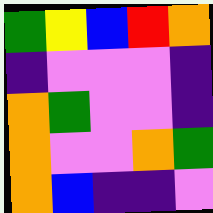[["green", "yellow", "blue", "red", "orange"], ["indigo", "violet", "violet", "violet", "indigo"], ["orange", "green", "violet", "violet", "indigo"], ["orange", "violet", "violet", "orange", "green"], ["orange", "blue", "indigo", "indigo", "violet"]]